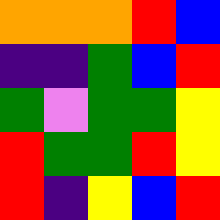[["orange", "orange", "orange", "red", "blue"], ["indigo", "indigo", "green", "blue", "red"], ["green", "violet", "green", "green", "yellow"], ["red", "green", "green", "red", "yellow"], ["red", "indigo", "yellow", "blue", "red"]]